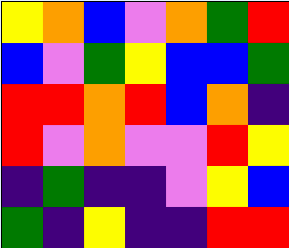[["yellow", "orange", "blue", "violet", "orange", "green", "red"], ["blue", "violet", "green", "yellow", "blue", "blue", "green"], ["red", "red", "orange", "red", "blue", "orange", "indigo"], ["red", "violet", "orange", "violet", "violet", "red", "yellow"], ["indigo", "green", "indigo", "indigo", "violet", "yellow", "blue"], ["green", "indigo", "yellow", "indigo", "indigo", "red", "red"]]